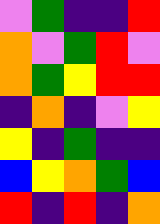[["violet", "green", "indigo", "indigo", "red"], ["orange", "violet", "green", "red", "violet"], ["orange", "green", "yellow", "red", "red"], ["indigo", "orange", "indigo", "violet", "yellow"], ["yellow", "indigo", "green", "indigo", "indigo"], ["blue", "yellow", "orange", "green", "blue"], ["red", "indigo", "red", "indigo", "orange"]]